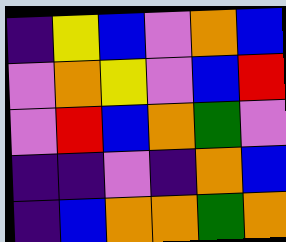[["indigo", "yellow", "blue", "violet", "orange", "blue"], ["violet", "orange", "yellow", "violet", "blue", "red"], ["violet", "red", "blue", "orange", "green", "violet"], ["indigo", "indigo", "violet", "indigo", "orange", "blue"], ["indigo", "blue", "orange", "orange", "green", "orange"]]